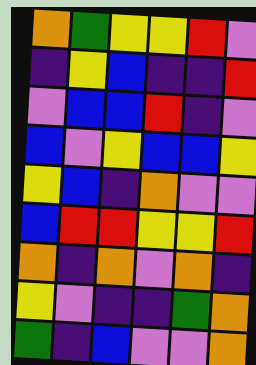[["orange", "green", "yellow", "yellow", "red", "violet"], ["indigo", "yellow", "blue", "indigo", "indigo", "red"], ["violet", "blue", "blue", "red", "indigo", "violet"], ["blue", "violet", "yellow", "blue", "blue", "yellow"], ["yellow", "blue", "indigo", "orange", "violet", "violet"], ["blue", "red", "red", "yellow", "yellow", "red"], ["orange", "indigo", "orange", "violet", "orange", "indigo"], ["yellow", "violet", "indigo", "indigo", "green", "orange"], ["green", "indigo", "blue", "violet", "violet", "orange"]]